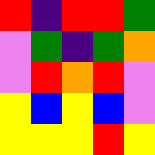[["red", "indigo", "red", "red", "green"], ["violet", "green", "indigo", "green", "orange"], ["violet", "red", "orange", "red", "violet"], ["yellow", "blue", "yellow", "blue", "violet"], ["yellow", "yellow", "yellow", "red", "yellow"]]